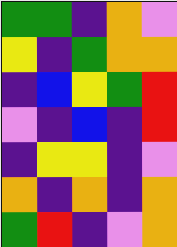[["green", "green", "indigo", "orange", "violet"], ["yellow", "indigo", "green", "orange", "orange"], ["indigo", "blue", "yellow", "green", "red"], ["violet", "indigo", "blue", "indigo", "red"], ["indigo", "yellow", "yellow", "indigo", "violet"], ["orange", "indigo", "orange", "indigo", "orange"], ["green", "red", "indigo", "violet", "orange"]]